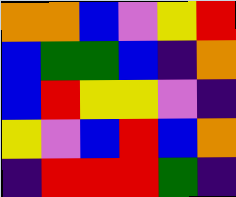[["orange", "orange", "blue", "violet", "yellow", "red"], ["blue", "green", "green", "blue", "indigo", "orange"], ["blue", "red", "yellow", "yellow", "violet", "indigo"], ["yellow", "violet", "blue", "red", "blue", "orange"], ["indigo", "red", "red", "red", "green", "indigo"]]